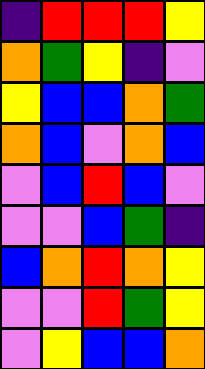[["indigo", "red", "red", "red", "yellow"], ["orange", "green", "yellow", "indigo", "violet"], ["yellow", "blue", "blue", "orange", "green"], ["orange", "blue", "violet", "orange", "blue"], ["violet", "blue", "red", "blue", "violet"], ["violet", "violet", "blue", "green", "indigo"], ["blue", "orange", "red", "orange", "yellow"], ["violet", "violet", "red", "green", "yellow"], ["violet", "yellow", "blue", "blue", "orange"]]